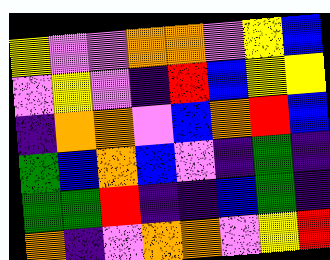[["yellow", "violet", "violet", "orange", "orange", "violet", "yellow", "blue"], ["violet", "yellow", "violet", "indigo", "red", "blue", "yellow", "yellow"], ["indigo", "orange", "orange", "violet", "blue", "orange", "red", "blue"], ["green", "blue", "orange", "blue", "violet", "indigo", "green", "indigo"], ["green", "green", "red", "indigo", "indigo", "blue", "green", "indigo"], ["orange", "indigo", "violet", "orange", "orange", "violet", "yellow", "red"]]